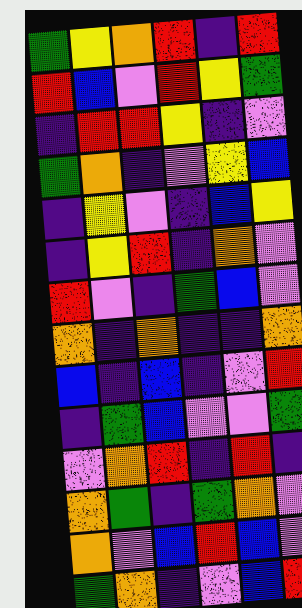[["green", "yellow", "orange", "red", "indigo", "red"], ["red", "blue", "violet", "red", "yellow", "green"], ["indigo", "red", "red", "yellow", "indigo", "violet"], ["green", "orange", "indigo", "violet", "yellow", "blue"], ["indigo", "yellow", "violet", "indigo", "blue", "yellow"], ["indigo", "yellow", "red", "indigo", "orange", "violet"], ["red", "violet", "indigo", "green", "blue", "violet"], ["orange", "indigo", "orange", "indigo", "indigo", "orange"], ["blue", "indigo", "blue", "indigo", "violet", "red"], ["indigo", "green", "blue", "violet", "violet", "green"], ["violet", "orange", "red", "indigo", "red", "indigo"], ["orange", "green", "indigo", "green", "orange", "violet"], ["orange", "violet", "blue", "red", "blue", "violet"], ["green", "orange", "indigo", "violet", "blue", "red"]]